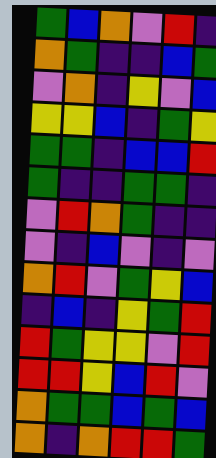[["green", "blue", "orange", "violet", "red", "indigo"], ["orange", "green", "indigo", "indigo", "blue", "green"], ["violet", "orange", "indigo", "yellow", "violet", "blue"], ["yellow", "yellow", "blue", "indigo", "green", "yellow"], ["green", "green", "indigo", "blue", "blue", "red"], ["green", "indigo", "indigo", "green", "green", "indigo"], ["violet", "red", "orange", "green", "indigo", "indigo"], ["violet", "indigo", "blue", "violet", "indigo", "violet"], ["orange", "red", "violet", "green", "yellow", "blue"], ["indigo", "blue", "indigo", "yellow", "green", "red"], ["red", "green", "yellow", "yellow", "violet", "red"], ["red", "red", "yellow", "blue", "red", "violet"], ["orange", "green", "green", "blue", "green", "blue"], ["orange", "indigo", "orange", "red", "red", "green"]]